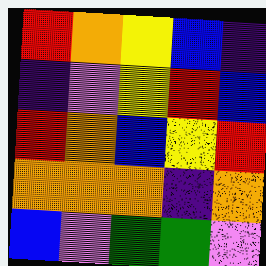[["red", "orange", "yellow", "blue", "indigo"], ["indigo", "violet", "yellow", "red", "blue"], ["red", "orange", "blue", "yellow", "red"], ["orange", "orange", "orange", "indigo", "orange"], ["blue", "violet", "green", "green", "violet"]]